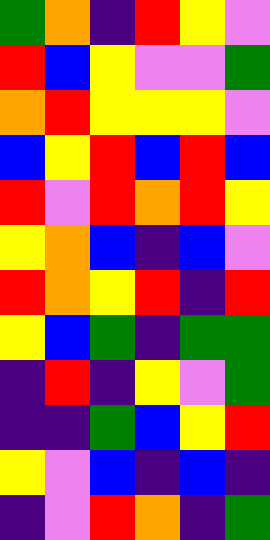[["green", "orange", "indigo", "red", "yellow", "violet"], ["red", "blue", "yellow", "violet", "violet", "green"], ["orange", "red", "yellow", "yellow", "yellow", "violet"], ["blue", "yellow", "red", "blue", "red", "blue"], ["red", "violet", "red", "orange", "red", "yellow"], ["yellow", "orange", "blue", "indigo", "blue", "violet"], ["red", "orange", "yellow", "red", "indigo", "red"], ["yellow", "blue", "green", "indigo", "green", "green"], ["indigo", "red", "indigo", "yellow", "violet", "green"], ["indigo", "indigo", "green", "blue", "yellow", "red"], ["yellow", "violet", "blue", "indigo", "blue", "indigo"], ["indigo", "violet", "red", "orange", "indigo", "green"]]